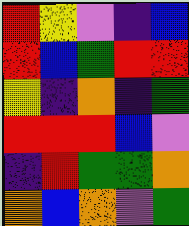[["red", "yellow", "violet", "indigo", "blue"], ["red", "blue", "green", "red", "red"], ["yellow", "indigo", "orange", "indigo", "green"], ["red", "red", "red", "blue", "violet"], ["indigo", "red", "green", "green", "orange"], ["orange", "blue", "orange", "violet", "green"]]